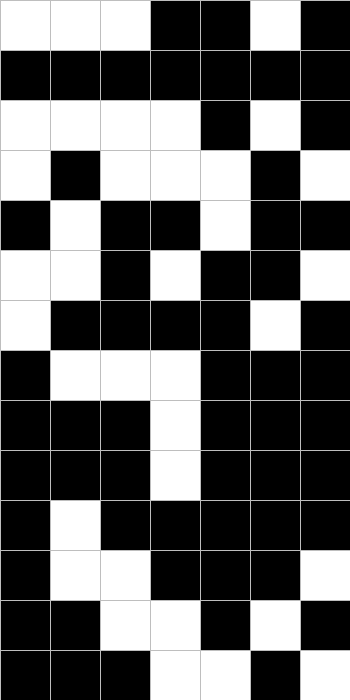[["white", "white", "white", "black", "black", "white", "black"], ["black", "black", "black", "black", "black", "black", "black"], ["white", "white", "white", "white", "black", "white", "black"], ["white", "black", "white", "white", "white", "black", "white"], ["black", "white", "black", "black", "white", "black", "black"], ["white", "white", "black", "white", "black", "black", "white"], ["white", "black", "black", "black", "black", "white", "black"], ["black", "white", "white", "white", "black", "black", "black"], ["black", "black", "black", "white", "black", "black", "black"], ["black", "black", "black", "white", "black", "black", "black"], ["black", "white", "black", "black", "black", "black", "black"], ["black", "white", "white", "black", "black", "black", "white"], ["black", "black", "white", "white", "black", "white", "black"], ["black", "black", "black", "white", "white", "black", "white"]]